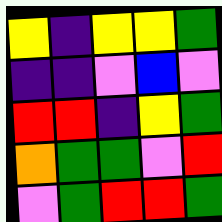[["yellow", "indigo", "yellow", "yellow", "green"], ["indigo", "indigo", "violet", "blue", "violet"], ["red", "red", "indigo", "yellow", "green"], ["orange", "green", "green", "violet", "red"], ["violet", "green", "red", "red", "green"]]